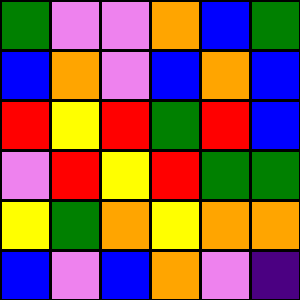[["green", "violet", "violet", "orange", "blue", "green"], ["blue", "orange", "violet", "blue", "orange", "blue"], ["red", "yellow", "red", "green", "red", "blue"], ["violet", "red", "yellow", "red", "green", "green"], ["yellow", "green", "orange", "yellow", "orange", "orange"], ["blue", "violet", "blue", "orange", "violet", "indigo"]]